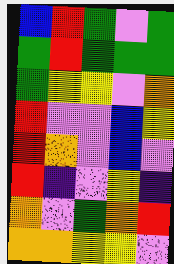[["blue", "red", "green", "violet", "green"], ["green", "red", "green", "green", "green"], ["green", "yellow", "yellow", "violet", "orange"], ["red", "violet", "violet", "blue", "yellow"], ["red", "orange", "violet", "blue", "violet"], ["red", "indigo", "violet", "yellow", "indigo"], ["orange", "violet", "green", "orange", "red"], ["orange", "orange", "yellow", "yellow", "violet"]]